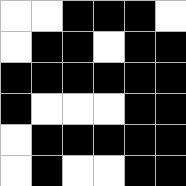[["white", "white", "black", "black", "black", "white"], ["white", "black", "black", "white", "black", "black"], ["black", "black", "black", "black", "black", "black"], ["black", "white", "white", "white", "black", "black"], ["white", "black", "black", "black", "black", "black"], ["white", "black", "white", "white", "black", "black"]]